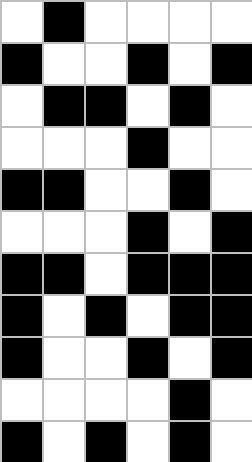[["white", "black", "white", "white", "white", "white"], ["black", "white", "white", "black", "white", "black"], ["white", "black", "black", "white", "black", "white"], ["white", "white", "white", "black", "white", "white"], ["black", "black", "white", "white", "black", "white"], ["white", "white", "white", "black", "white", "black"], ["black", "black", "white", "black", "black", "black"], ["black", "white", "black", "white", "black", "black"], ["black", "white", "white", "black", "white", "black"], ["white", "white", "white", "white", "black", "white"], ["black", "white", "black", "white", "black", "white"]]